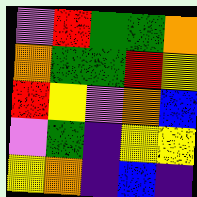[["violet", "red", "green", "green", "orange"], ["orange", "green", "green", "red", "yellow"], ["red", "yellow", "violet", "orange", "blue"], ["violet", "green", "indigo", "yellow", "yellow"], ["yellow", "orange", "indigo", "blue", "indigo"]]